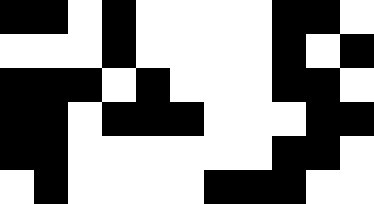[["black", "black", "white", "black", "white", "white", "white", "white", "black", "black", "white"], ["white", "white", "white", "black", "white", "white", "white", "white", "black", "white", "black"], ["black", "black", "black", "white", "black", "white", "white", "white", "black", "black", "white"], ["black", "black", "white", "black", "black", "black", "white", "white", "white", "black", "black"], ["black", "black", "white", "white", "white", "white", "white", "white", "black", "black", "white"], ["white", "black", "white", "white", "white", "white", "black", "black", "black", "white", "white"]]